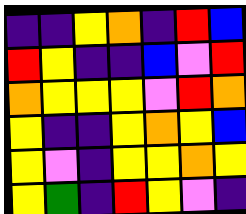[["indigo", "indigo", "yellow", "orange", "indigo", "red", "blue"], ["red", "yellow", "indigo", "indigo", "blue", "violet", "red"], ["orange", "yellow", "yellow", "yellow", "violet", "red", "orange"], ["yellow", "indigo", "indigo", "yellow", "orange", "yellow", "blue"], ["yellow", "violet", "indigo", "yellow", "yellow", "orange", "yellow"], ["yellow", "green", "indigo", "red", "yellow", "violet", "indigo"]]